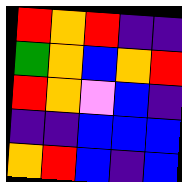[["red", "orange", "red", "indigo", "indigo"], ["green", "orange", "blue", "orange", "red"], ["red", "orange", "violet", "blue", "indigo"], ["indigo", "indigo", "blue", "blue", "blue"], ["orange", "red", "blue", "indigo", "blue"]]